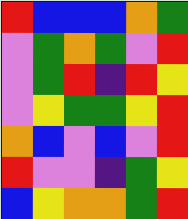[["red", "blue", "blue", "blue", "orange", "green"], ["violet", "green", "orange", "green", "violet", "red"], ["violet", "green", "red", "indigo", "red", "yellow"], ["violet", "yellow", "green", "green", "yellow", "red"], ["orange", "blue", "violet", "blue", "violet", "red"], ["red", "violet", "violet", "indigo", "green", "yellow"], ["blue", "yellow", "orange", "orange", "green", "red"]]